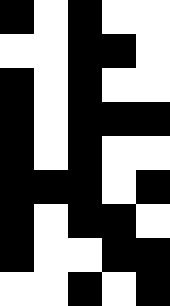[["black", "white", "black", "white", "white"], ["white", "white", "black", "black", "white"], ["black", "white", "black", "white", "white"], ["black", "white", "black", "black", "black"], ["black", "white", "black", "white", "white"], ["black", "black", "black", "white", "black"], ["black", "white", "black", "black", "white"], ["black", "white", "white", "black", "black"], ["white", "white", "black", "white", "black"]]